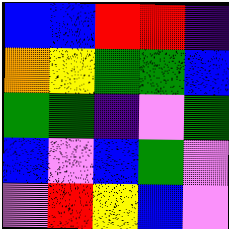[["blue", "blue", "red", "red", "indigo"], ["orange", "yellow", "green", "green", "blue"], ["green", "green", "indigo", "violet", "green"], ["blue", "violet", "blue", "green", "violet"], ["violet", "red", "yellow", "blue", "violet"]]